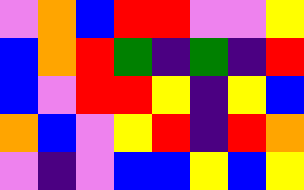[["violet", "orange", "blue", "red", "red", "violet", "violet", "yellow"], ["blue", "orange", "red", "green", "indigo", "green", "indigo", "red"], ["blue", "violet", "red", "red", "yellow", "indigo", "yellow", "blue"], ["orange", "blue", "violet", "yellow", "red", "indigo", "red", "orange"], ["violet", "indigo", "violet", "blue", "blue", "yellow", "blue", "yellow"]]